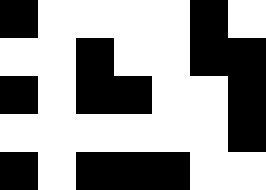[["black", "white", "white", "white", "white", "black", "white"], ["white", "white", "black", "white", "white", "black", "black"], ["black", "white", "black", "black", "white", "white", "black"], ["white", "white", "white", "white", "white", "white", "black"], ["black", "white", "black", "black", "black", "white", "white"]]